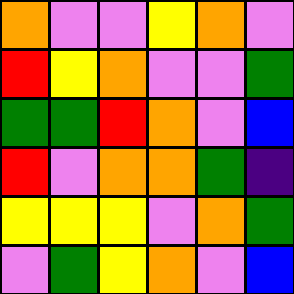[["orange", "violet", "violet", "yellow", "orange", "violet"], ["red", "yellow", "orange", "violet", "violet", "green"], ["green", "green", "red", "orange", "violet", "blue"], ["red", "violet", "orange", "orange", "green", "indigo"], ["yellow", "yellow", "yellow", "violet", "orange", "green"], ["violet", "green", "yellow", "orange", "violet", "blue"]]